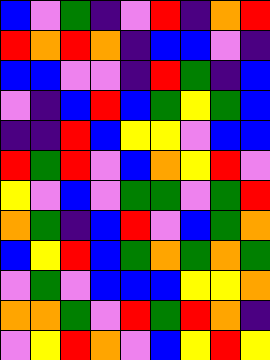[["blue", "violet", "green", "indigo", "violet", "red", "indigo", "orange", "red"], ["red", "orange", "red", "orange", "indigo", "blue", "blue", "violet", "indigo"], ["blue", "blue", "violet", "violet", "indigo", "red", "green", "indigo", "blue"], ["violet", "indigo", "blue", "red", "blue", "green", "yellow", "green", "blue"], ["indigo", "indigo", "red", "blue", "yellow", "yellow", "violet", "blue", "blue"], ["red", "green", "red", "violet", "blue", "orange", "yellow", "red", "violet"], ["yellow", "violet", "blue", "violet", "green", "green", "violet", "green", "red"], ["orange", "green", "indigo", "blue", "red", "violet", "blue", "green", "orange"], ["blue", "yellow", "red", "blue", "green", "orange", "green", "orange", "green"], ["violet", "green", "violet", "blue", "blue", "blue", "yellow", "yellow", "orange"], ["orange", "orange", "green", "violet", "red", "green", "red", "orange", "indigo"], ["violet", "yellow", "red", "orange", "violet", "blue", "yellow", "red", "yellow"]]